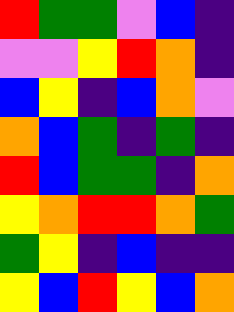[["red", "green", "green", "violet", "blue", "indigo"], ["violet", "violet", "yellow", "red", "orange", "indigo"], ["blue", "yellow", "indigo", "blue", "orange", "violet"], ["orange", "blue", "green", "indigo", "green", "indigo"], ["red", "blue", "green", "green", "indigo", "orange"], ["yellow", "orange", "red", "red", "orange", "green"], ["green", "yellow", "indigo", "blue", "indigo", "indigo"], ["yellow", "blue", "red", "yellow", "blue", "orange"]]